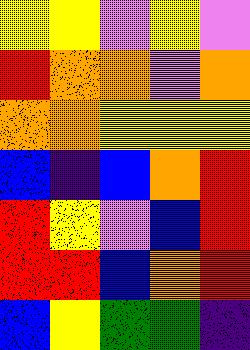[["yellow", "yellow", "violet", "yellow", "violet"], ["red", "orange", "orange", "violet", "orange"], ["orange", "orange", "yellow", "yellow", "yellow"], ["blue", "indigo", "blue", "orange", "red"], ["red", "yellow", "violet", "blue", "red"], ["red", "red", "blue", "orange", "red"], ["blue", "yellow", "green", "green", "indigo"]]